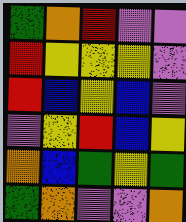[["green", "orange", "red", "violet", "violet"], ["red", "yellow", "yellow", "yellow", "violet"], ["red", "blue", "yellow", "blue", "violet"], ["violet", "yellow", "red", "blue", "yellow"], ["orange", "blue", "green", "yellow", "green"], ["green", "orange", "violet", "violet", "orange"]]